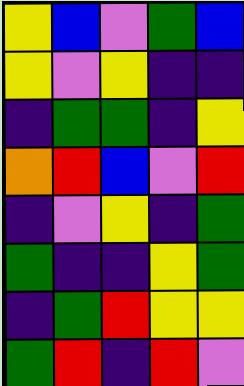[["yellow", "blue", "violet", "green", "blue"], ["yellow", "violet", "yellow", "indigo", "indigo"], ["indigo", "green", "green", "indigo", "yellow"], ["orange", "red", "blue", "violet", "red"], ["indigo", "violet", "yellow", "indigo", "green"], ["green", "indigo", "indigo", "yellow", "green"], ["indigo", "green", "red", "yellow", "yellow"], ["green", "red", "indigo", "red", "violet"]]